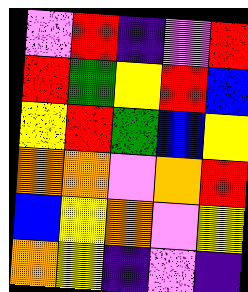[["violet", "red", "indigo", "violet", "red"], ["red", "green", "yellow", "red", "blue"], ["yellow", "red", "green", "blue", "yellow"], ["orange", "orange", "violet", "orange", "red"], ["blue", "yellow", "orange", "violet", "yellow"], ["orange", "yellow", "indigo", "violet", "indigo"]]